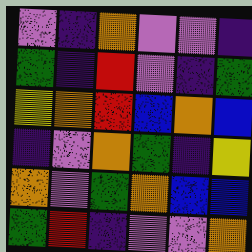[["violet", "indigo", "orange", "violet", "violet", "indigo"], ["green", "indigo", "red", "violet", "indigo", "green"], ["yellow", "orange", "red", "blue", "orange", "blue"], ["indigo", "violet", "orange", "green", "indigo", "yellow"], ["orange", "violet", "green", "orange", "blue", "blue"], ["green", "red", "indigo", "violet", "violet", "orange"]]